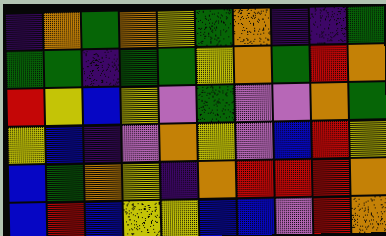[["indigo", "orange", "green", "orange", "yellow", "green", "orange", "indigo", "indigo", "green"], ["green", "green", "indigo", "green", "green", "yellow", "orange", "green", "red", "orange"], ["red", "yellow", "blue", "yellow", "violet", "green", "violet", "violet", "orange", "green"], ["yellow", "blue", "indigo", "violet", "orange", "yellow", "violet", "blue", "red", "yellow"], ["blue", "green", "orange", "yellow", "indigo", "orange", "red", "red", "red", "orange"], ["blue", "red", "blue", "yellow", "yellow", "blue", "blue", "violet", "red", "orange"]]